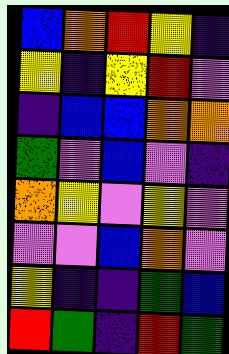[["blue", "orange", "red", "yellow", "indigo"], ["yellow", "indigo", "yellow", "red", "violet"], ["indigo", "blue", "blue", "orange", "orange"], ["green", "violet", "blue", "violet", "indigo"], ["orange", "yellow", "violet", "yellow", "violet"], ["violet", "violet", "blue", "orange", "violet"], ["yellow", "indigo", "indigo", "green", "blue"], ["red", "green", "indigo", "red", "green"]]